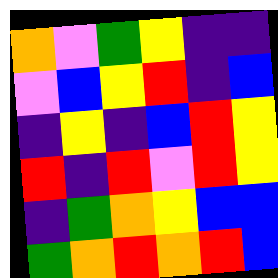[["orange", "violet", "green", "yellow", "indigo", "indigo"], ["violet", "blue", "yellow", "red", "indigo", "blue"], ["indigo", "yellow", "indigo", "blue", "red", "yellow"], ["red", "indigo", "red", "violet", "red", "yellow"], ["indigo", "green", "orange", "yellow", "blue", "blue"], ["green", "orange", "red", "orange", "red", "blue"]]